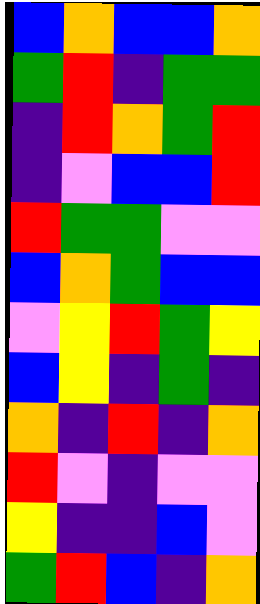[["blue", "orange", "blue", "blue", "orange"], ["green", "red", "indigo", "green", "green"], ["indigo", "red", "orange", "green", "red"], ["indigo", "violet", "blue", "blue", "red"], ["red", "green", "green", "violet", "violet"], ["blue", "orange", "green", "blue", "blue"], ["violet", "yellow", "red", "green", "yellow"], ["blue", "yellow", "indigo", "green", "indigo"], ["orange", "indigo", "red", "indigo", "orange"], ["red", "violet", "indigo", "violet", "violet"], ["yellow", "indigo", "indigo", "blue", "violet"], ["green", "red", "blue", "indigo", "orange"]]